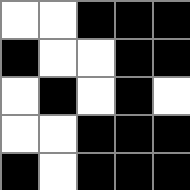[["white", "white", "black", "black", "black"], ["black", "white", "white", "black", "black"], ["white", "black", "white", "black", "white"], ["white", "white", "black", "black", "black"], ["black", "white", "black", "black", "black"]]